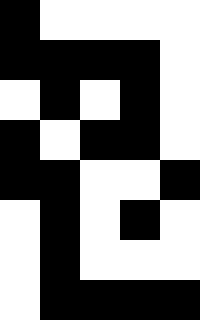[["black", "white", "white", "white", "white"], ["black", "black", "black", "black", "white"], ["white", "black", "white", "black", "white"], ["black", "white", "black", "black", "white"], ["black", "black", "white", "white", "black"], ["white", "black", "white", "black", "white"], ["white", "black", "white", "white", "white"], ["white", "black", "black", "black", "black"]]